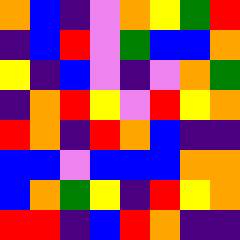[["orange", "blue", "indigo", "violet", "orange", "yellow", "green", "red"], ["indigo", "blue", "red", "violet", "green", "blue", "blue", "orange"], ["yellow", "indigo", "blue", "violet", "indigo", "violet", "orange", "green"], ["indigo", "orange", "red", "yellow", "violet", "red", "yellow", "orange"], ["red", "orange", "indigo", "red", "orange", "blue", "indigo", "indigo"], ["blue", "blue", "violet", "blue", "blue", "blue", "orange", "orange"], ["blue", "orange", "green", "yellow", "indigo", "red", "yellow", "orange"], ["red", "red", "indigo", "blue", "red", "orange", "indigo", "indigo"]]